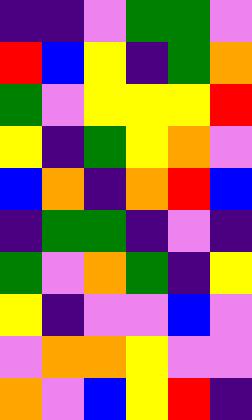[["indigo", "indigo", "violet", "green", "green", "violet"], ["red", "blue", "yellow", "indigo", "green", "orange"], ["green", "violet", "yellow", "yellow", "yellow", "red"], ["yellow", "indigo", "green", "yellow", "orange", "violet"], ["blue", "orange", "indigo", "orange", "red", "blue"], ["indigo", "green", "green", "indigo", "violet", "indigo"], ["green", "violet", "orange", "green", "indigo", "yellow"], ["yellow", "indigo", "violet", "violet", "blue", "violet"], ["violet", "orange", "orange", "yellow", "violet", "violet"], ["orange", "violet", "blue", "yellow", "red", "indigo"]]